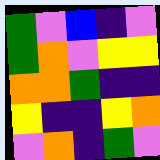[["green", "violet", "blue", "indigo", "violet"], ["green", "orange", "violet", "yellow", "yellow"], ["orange", "orange", "green", "indigo", "indigo"], ["yellow", "indigo", "indigo", "yellow", "orange"], ["violet", "orange", "indigo", "green", "violet"]]